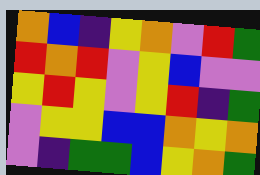[["orange", "blue", "indigo", "yellow", "orange", "violet", "red", "green"], ["red", "orange", "red", "violet", "yellow", "blue", "violet", "violet"], ["yellow", "red", "yellow", "violet", "yellow", "red", "indigo", "green"], ["violet", "yellow", "yellow", "blue", "blue", "orange", "yellow", "orange"], ["violet", "indigo", "green", "green", "blue", "yellow", "orange", "green"]]